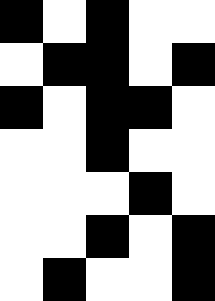[["black", "white", "black", "white", "white"], ["white", "black", "black", "white", "black"], ["black", "white", "black", "black", "white"], ["white", "white", "black", "white", "white"], ["white", "white", "white", "black", "white"], ["white", "white", "black", "white", "black"], ["white", "black", "white", "white", "black"]]